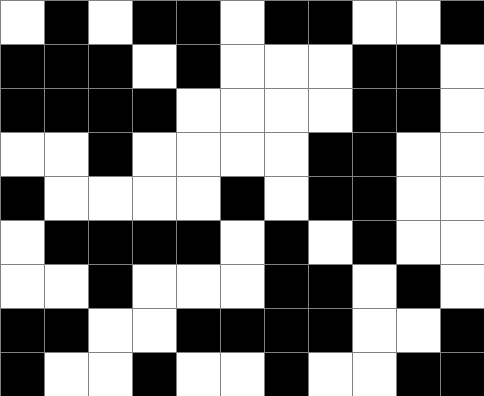[["white", "black", "white", "black", "black", "white", "black", "black", "white", "white", "black"], ["black", "black", "black", "white", "black", "white", "white", "white", "black", "black", "white"], ["black", "black", "black", "black", "white", "white", "white", "white", "black", "black", "white"], ["white", "white", "black", "white", "white", "white", "white", "black", "black", "white", "white"], ["black", "white", "white", "white", "white", "black", "white", "black", "black", "white", "white"], ["white", "black", "black", "black", "black", "white", "black", "white", "black", "white", "white"], ["white", "white", "black", "white", "white", "white", "black", "black", "white", "black", "white"], ["black", "black", "white", "white", "black", "black", "black", "black", "white", "white", "black"], ["black", "white", "white", "black", "white", "white", "black", "white", "white", "black", "black"]]